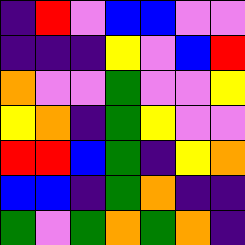[["indigo", "red", "violet", "blue", "blue", "violet", "violet"], ["indigo", "indigo", "indigo", "yellow", "violet", "blue", "red"], ["orange", "violet", "violet", "green", "violet", "violet", "yellow"], ["yellow", "orange", "indigo", "green", "yellow", "violet", "violet"], ["red", "red", "blue", "green", "indigo", "yellow", "orange"], ["blue", "blue", "indigo", "green", "orange", "indigo", "indigo"], ["green", "violet", "green", "orange", "green", "orange", "indigo"]]